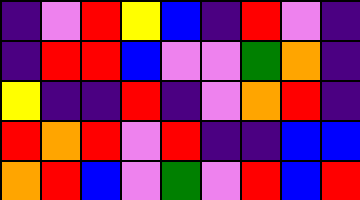[["indigo", "violet", "red", "yellow", "blue", "indigo", "red", "violet", "indigo"], ["indigo", "red", "red", "blue", "violet", "violet", "green", "orange", "indigo"], ["yellow", "indigo", "indigo", "red", "indigo", "violet", "orange", "red", "indigo"], ["red", "orange", "red", "violet", "red", "indigo", "indigo", "blue", "blue"], ["orange", "red", "blue", "violet", "green", "violet", "red", "blue", "red"]]